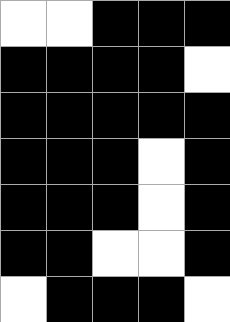[["white", "white", "black", "black", "black"], ["black", "black", "black", "black", "white"], ["black", "black", "black", "black", "black"], ["black", "black", "black", "white", "black"], ["black", "black", "black", "white", "black"], ["black", "black", "white", "white", "black"], ["white", "black", "black", "black", "white"]]